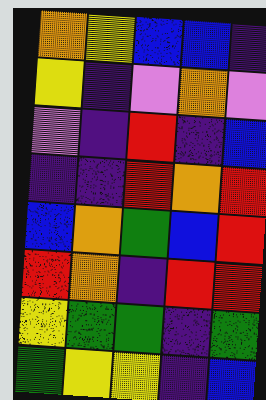[["orange", "yellow", "blue", "blue", "indigo"], ["yellow", "indigo", "violet", "orange", "violet"], ["violet", "indigo", "red", "indigo", "blue"], ["indigo", "indigo", "red", "orange", "red"], ["blue", "orange", "green", "blue", "red"], ["red", "orange", "indigo", "red", "red"], ["yellow", "green", "green", "indigo", "green"], ["green", "yellow", "yellow", "indigo", "blue"]]